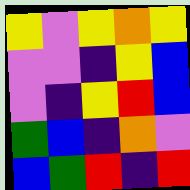[["yellow", "violet", "yellow", "orange", "yellow"], ["violet", "violet", "indigo", "yellow", "blue"], ["violet", "indigo", "yellow", "red", "blue"], ["green", "blue", "indigo", "orange", "violet"], ["blue", "green", "red", "indigo", "red"]]